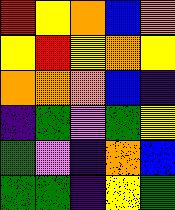[["red", "yellow", "orange", "blue", "orange"], ["yellow", "red", "yellow", "orange", "yellow"], ["orange", "orange", "orange", "blue", "indigo"], ["indigo", "green", "violet", "green", "yellow"], ["green", "violet", "indigo", "orange", "blue"], ["green", "green", "indigo", "yellow", "green"]]